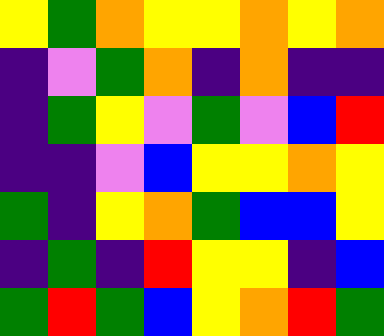[["yellow", "green", "orange", "yellow", "yellow", "orange", "yellow", "orange"], ["indigo", "violet", "green", "orange", "indigo", "orange", "indigo", "indigo"], ["indigo", "green", "yellow", "violet", "green", "violet", "blue", "red"], ["indigo", "indigo", "violet", "blue", "yellow", "yellow", "orange", "yellow"], ["green", "indigo", "yellow", "orange", "green", "blue", "blue", "yellow"], ["indigo", "green", "indigo", "red", "yellow", "yellow", "indigo", "blue"], ["green", "red", "green", "blue", "yellow", "orange", "red", "green"]]